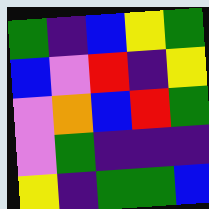[["green", "indigo", "blue", "yellow", "green"], ["blue", "violet", "red", "indigo", "yellow"], ["violet", "orange", "blue", "red", "green"], ["violet", "green", "indigo", "indigo", "indigo"], ["yellow", "indigo", "green", "green", "blue"]]